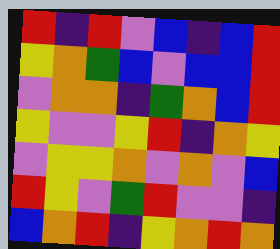[["red", "indigo", "red", "violet", "blue", "indigo", "blue", "red"], ["yellow", "orange", "green", "blue", "violet", "blue", "blue", "red"], ["violet", "orange", "orange", "indigo", "green", "orange", "blue", "red"], ["yellow", "violet", "violet", "yellow", "red", "indigo", "orange", "yellow"], ["violet", "yellow", "yellow", "orange", "violet", "orange", "violet", "blue"], ["red", "yellow", "violet", "green", "red", "violet", "violet", "indigo"], ["blue", "orange", "red", "indigo", "yellow", "orange", "red", "orange"]]